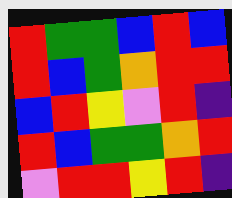[["red", "green", "green", "blue", "red", "blue"], ["red", "blue", "green", "orange", "red", "red"], ["blue", "red", "yellow", "violet", "red", "indigo"], ["red", "blue", "green", "green", "orange", "red"], ["violet", "red", "red", "yellow", "red", "indigo"]]